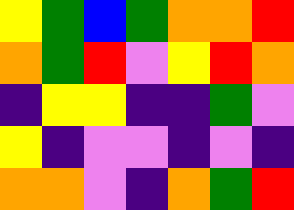[["yellow", "green", "blue", "green", "orange", "orange", "red"], ["orange", "green", "red", "violet", "yellow", "red", "orange"], ["indigo", "yellow", "yellow", "indigo", "indigo", "green", "violet"], ["yellow", "indigo", "violet", "violet", "indigo", "violet", "indigo"], ["orange", "orange", "violet", "indigo", "orange", "green", "red"]]